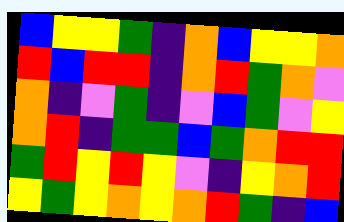[["blue", "yellow", "yellow", "green", "indigo", "orange", "blue", "yellow", "yellow", "orange"], ["red", "blue", "red", "red", "indigo", "orange", "red", "green", "orange", "violet"], ["orange", "indigo", "violet", "green", "indigo", "violet", "blue", "green", "violet", "yellow"], ["orange", "red", "indigo", "green", "green", "blue", "green", "orange", "red", "red"], ["green", "red", "yellow", "red", "yellow", "violet", "indigo", "yellow", "orange", "red"], ["yellow", "green", "yellow", "orange", "yellow", "orange", "red", "green", "indigo", "blue"]]